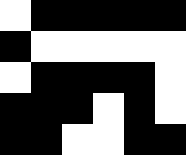[["white", "black", "black", "black", "black", "black"], ["black", "white", "white", "white", "white", "white"], ["white", "black", "black", "black", "black", "white"], ["black", "black", "black", "white", "black", "white"], ["black", "black", "white", "white", "black", "black"]]